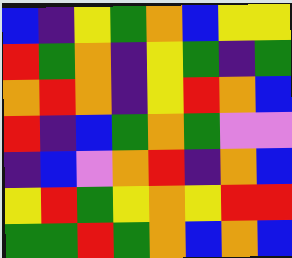[["blue", "indigo", "yellow", "green", "orange", "blue", "yellow", "yellow"], ["red", "green", "orange", "indigo", "yellow", "green", "indigo", "green"], ["orange", "red", "orange", "indigo", "yellow", "red", "orange", "blue"], ["red", "indigo", "blue", "green", "orange", "green", "violet", "violet"], ["indigo", "blue", "violet", "orange", "red", "indigo", "orange", "blue"], ["yellow", "red", "green", "yellow", "orange", "yellow", "red", "red"], ["green", "green", "red", "green", "orange", "blue", "orange", "blue"]]